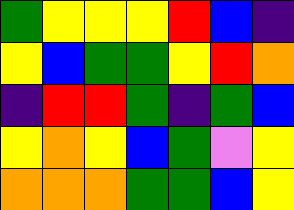[["green", "yellow", "yellow", "yellow", "red", "blue", "indigo"], ["yellow", "blue", "green", "green", "yellow", "red", "orange"], ["indigo", "red", "red", "green", "indigo", "green", "blue"], ["yellow", "orange", "yellow", "blue", "green", "violet", "yellow"], ["orange", "orange", "orange", "green", "green", "blue", "yellow"]]